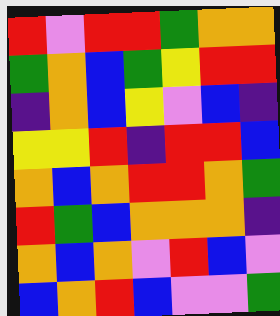[["red", "violet", "red", "red", "green", "orange", "orange"], ["green", "orange", "blue", "green", "yellow", "red", "red"], ["indigo", "orange", "blue", "yellow", "violet", "blue", "indigo"], ["yellow", "yellow", "red", "indigo", "red", "red", "blue"], ["orange", "blue", "orange", "red", "red", "orange", "green"], ["red", "green", "blue", "orange", "orange", "orange", "indigo"], ["orange", "blue", "orange", "violet", "red", "blue", "violet"], ["blue", "orange", "red", "blue", "violet", "violet", "green"]]